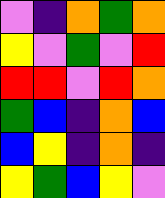[["violet", "indigo", "orange", "green", "orange"], ["yellow", "violet", "green", "violet", "red"], ["red", "red", "violet", "red", "orange"], ["green", "blue", "indigo", "orange", "blue"], ["blue", "yellow", "indigo", "orange", "indigo"], ["yellow", "green", "blue", "yellow", "violet"]]